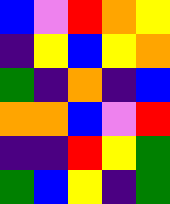[["blue", "violet", "red", "orange", "yellow"], ["indigo", "yellow", "blue", "yellow", "orange"], ["green", "indigo", "orange", "indigo", "blue"], ["orange", "orange", "blue", "violet", "red"], ["indigo", "indigo", "red", "yellow", "green"], ["green", "blue", "yellow", "indigo", "green"]]